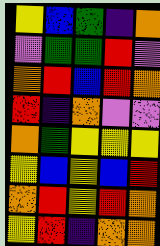[["yellow", "blue", "green", "indigo", "orange"], ["violet", "green", "green", "red", "violet"], ["orange", "red", "blue", "red", "orange"], ["red", "indigo", "orange", "violet", "violet"], ["orange", "green", "yellow", "yellow", "yellow"], ["yellow", "blue", "yellow", "blue", "red"], ["orange", "red", "yellow", "red", "orange"], ["yellow", "red", "indigo", "orange", "orange"]]